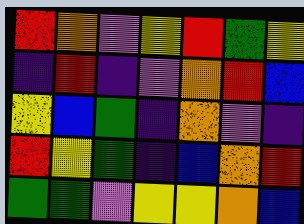[["red", "orange", "violet", "yellow", "red", "green", "yellow"], ["indigo", "red", "indigo", "violet", "orange", "red", "blue"], ["yellow", "blue", "green", "indigo", "orange", "violet", "indigo"], ["red", "yellow", "green", "indigo", "blue", "orange", "red"], ["green", "green", "violet", "yellow", "yellow", "orange", "blue"]]